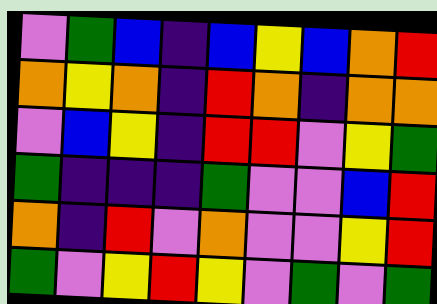[["violet", "green", "blue", "indigo", "blue", "yellow", "blue", "orange", "red"], ["orange", "yellow", "orange", "indigo", "red", "orange", "indigo", "orange", "orange"], ["violet", "blue", "yellow", "indigo", "red", "red", "violet", "yellow", "green"], ["green", "indigo", "indigo", "indigo", "green", "violet", "violet", "blue", "red"], ["orange", "indigo", "red", "violet", "orange", "violet", "violet", "yellow", "red"], ["green", "violet", "yellow", "red", "yellow", "violet", "green", "violet", "green"]]